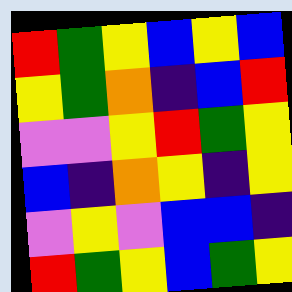[["red", "green", "yellow", "blue", "yellow", "blue"], ["yellow", "green", "orange", "indigo", "blue", "red"], ["violet", "violet", "yellow", "red", "green", "yellow"], ["blue", "indigo", "orange", "yellow", "indigo", "yellow"], ["violet", "yellow", "violet", "blue", "blue", "indigo"], ["red", "green", "yellow", "blue", "green", "yellow"]]